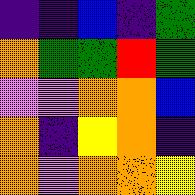[["indigo", "indigo", "blue", "indigo", "green"], ["orange", "green", "green", "red", "green"], ["violet", "violet", "orange", "orange", "blue"], ["orange", "indigo", "yellow", "orange", "indigo"], ["orange", "violet", "orange", "orange", "yellow"]]